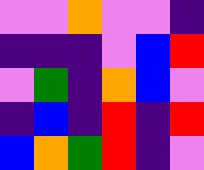[["violet", "violet", "orange", "violet", "violet", "indigo"], ["indigo", "indigo", "indigo", "violet", "blue", "red"], ["violet", "green", "indigo", "orange", "blue", "violet"], ["indigo", "blue", "indigo", "red", "indigo", "red"], ["blue", "orange", "green", "red", "indigo", "violet"]]